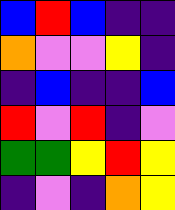[["blue", "red", "blue", "indigo", "indigo"], ["orange", "violet", "violet", "yellow", "indigo"], ["indigo", "blue", "indigo", "indigo", "blue"], ["red", "violet", "red", "indigo", "violet"], ["green", "green", "yellow", "red", "yellow"], ["indigo", "violet", "indigo", "orange", "yellow"]]